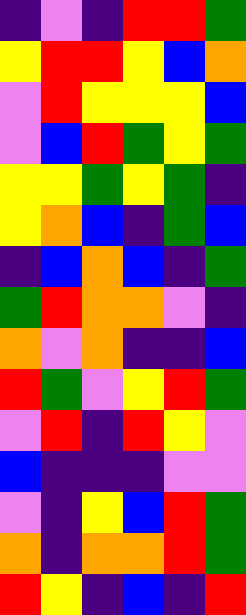[["indigo", "violet", "indigo", "red", "red", "green"], ["yellow", "red", "red", "yellow", "blue", "orange"], ["violet", "red", "yellow", "yellow", "yellow", "blue"], ["violet", "blue", "red", "green", "yellow", "green"], ["yellow", "yellow", "green", "yellow", "green", "indigo"], ["yellow", "orange", "blue", "indigo", "green", "blue"], ["indigo", "blue", "orange", "blue", "indigo", "green"], ["green", "red", "orange", "orange", "violet", "indigo"], ["orange", "violet", "orange", "indigo", "indigo", "blue"], ["red", "green", "violet", "yellow", "red", "green"], ["violet", "red", "indigo", "red", "yellow", "violet"], ["blue", "indigo", "indigo", "indigo", "violet", "violet"], ["violet", "indigo", "yellow", "blue", "red", "green"], ["orange", "indigo", "orange", "orange", "red", "green"], ["red", "yellow", "indigo", "blue", "indigo", "red"]]